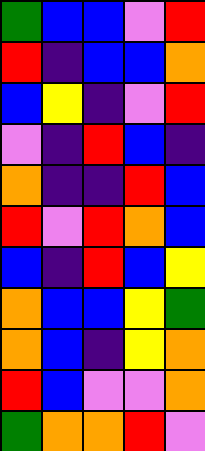[["green", "blue", "blue", "violet", "red"], ["red", "indigo", "blue", "blue", "orange"], ["blue", "yellow", "indigo", "violet", "red"], ["violet", "indigo", "red", "blue", "indigo"], ["orange", "indigo", "indigo", "red", "blue"], ["red", "violet", "red", "orange", "blue"], ["blue", "indigo", "red", "blue", "yellow"], ["orange", "blue", "blue", "yellow", "green"], ["orange", "blue", "indigo", "yellow", "orange"], ["red", "blue", "violet", "violet", "orange"], ["green", "orange", "orange", "red", "violet"]]